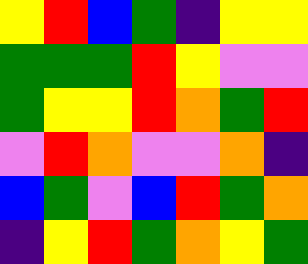[["yellow", "red", "blue", "green", "indigo", "yellow", "yellow"], ["green", "green", "green", "red", "yellow", "violet", "violet"], ["green", "yellow", "yellow", "red", "orange", "green", "red"], ["violet", "red", "orange", "violet", "violet", "orange", "indigo"], ["blue", "green", "violet", "blue", "red", "green", "orange"], ["indigo", "yellow", "red", "green", "orange", "yellow", "green"]]